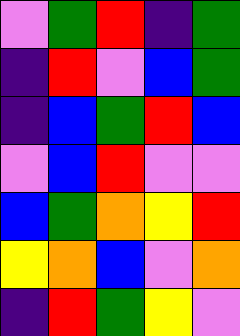[["violet", "green", "red", "indigo", "green"], ["indigo", "red", "violet", "blue", "green"], ["indigo", "blue", "green", "red", "blue"], ["violet", "blue", "red", "violet", "violet"], ["blue", "green", "orange", "yellow", "red"], ["yellow", "orange", "blue", "violet", "orange"], ["indigo", "red", "green", "yellow", "violet"]]